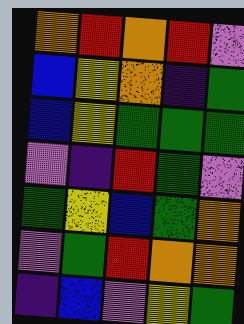[["orange", "red", "orange", "red", "violet"], ["blue", "yellow", "orange", "indigo", "green"], ["blue", "yellow", "green", "green", "green"], ["violet", "indigo", "red", "green", "violet"], ["green", "yellow", "blue", "green", "orange"], ["violet", "green", "red", "orange", "orange"], ["indigo", "blue", "violet", "yellow", "green"]]